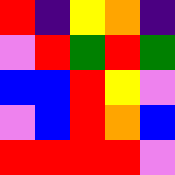[["red", "indigo", "yellow", "orange", "indigo"], ["violet", "red", "green", "red", "green"], ["blue", "blue", "red", "yellow", "violet"], ["violet", "blue", "red", "orange", "blue"], ["red", "red", "red", "red", "violet"]]